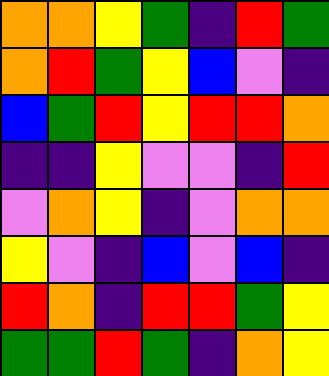[["orange", "orange", "yellow", "green", "indigo", "red", "green"], ["orange", "red", "green", "yellow", "blue", "violet", "indigo"], ["blue", "green", "red", "yellow", "red", "red", "orange"], ["indigo", "indigo", "yellow", "violet", "violet", "indigo", "red"], ["violet", "orange", "yellow", "indigo", "violet", "orange", "orange"], ["yellow", "violet", "indigo", "blue", "violet", "blue", "indigo"], ["red", "orange", "indigo", "red", "red", "green", "yellow"], ["green", "green", "red", "green", "indigo", "orange", "yellow"]]